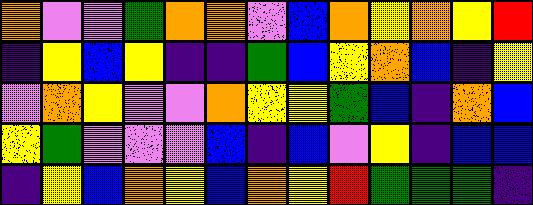[["orange", "violet", "violet", "green", "orange", "orange", "violet", "blue", "orange", "yellow", "orange", "yellow", "red"], ["indigo", "yellow", "blue", "yellow", "indigo", "indigo", "green", "blue", "yellow", "orange", "blue", "indigo", "yellow"], ["violet", "orange", "yellow", "violet", "violet", "orange", "yellow", "yellow", "green", "blue", "indigo", "orange", "blue"], ["yellow", "green", "violet", "violet", "violet", "blue", "indigo", "blue", "violet", "yellow", "indigo", "blue", "blue"], ["indigo", "yellow", "blue", "orange", "yellow", "blue", "orange", "yellow", "red", "green", "green", "green", "indigo"]]